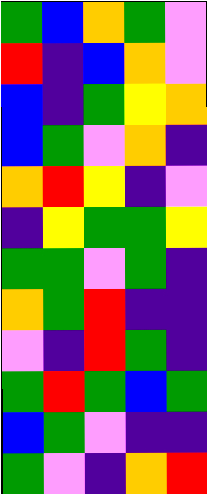[["green", "blue", "orange", "green", "violet"], ["red", "indigo", "blue", "orange", "violet"], ["blue", "indigo", "green", "yellow", "orange"], ["blue", "green", "violet", "orange", "indigo"], ["orange", "red", "yellow", "indigo", "violet"], ["indigo", "yellow", "green", "green", "yellow"], ["green", "green", "violet", "green", "indigo"], ["orange", "green", "red", "indigo", "indigo"], ["violet", "indigo", "red", "green", "indigo"], ["green", "red", "green", "blue", "green"], ["blue", "green", "violet", "indigo", "indigo"], ["green", "violet", "indigo", "orange", "red"]]